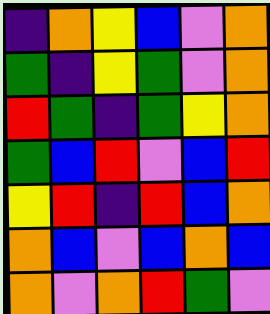[["indigo", "orange", "yellow", "blue", "violet", "orange"], ["green", "indigo", "yellow", "green", "violet", "orange"], ["red", "green", "indigo", "green", "yellow", "orange"], ["green", "blue", "red", "violet", "blue", "red"], ["yellow", "red", "indigo", "red", "blue", "orange"], ["orange", "blue", "violet", "blue", "orange", "blue"], ["orange", "violet", "orange", "red", "green", "violet"]]